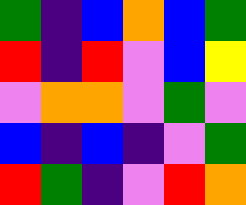[["green", "indigo", "blue", "orange", "blue", "green"], ["red", "indigo", "red", "violet", "blue", "yellow"], ["violet", "orange", "orange", "violet", "green", "violet"], ["blue", "indigo", "blue", "indigo", "violet", "green"], ["red", "green", "indigo", "violet", "red", "orange"]]